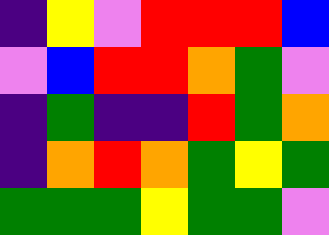[["indigo", "yellow", "violet", "red", "red", "red", "blue"], ["violet", "blue", "red", "red", "orange", "green", "violet"], ["indigo", "green", "indigo", "indigo", "red", "green", "orange"], ["indigo", "orange", "red", "orange", "green", "yellow", "green"], ["green", "green", "green", "yellow", "green", "green", "violet"]]